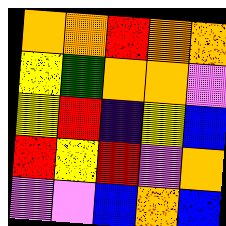[["orange", "orange", "red", "orange", "orange"], ["yellow", "green", "orange", "orange", "violet"], ["yellow", "red", "indigo", "yellow", "blue"], ["red", "yellow", "red", "violet", "orange"], ["violet", "violet", "blue", "orange", "blue"]]